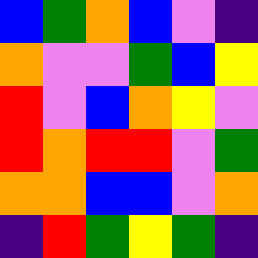[["blue", "green", "orange", "blue", "violet", "indigo"], ["orange", "violet", "violet", "green", "blue", "yellow"], ["red", "violet", "blue", "orange", "yellow", "violet"], ["red", "orange", "red", "red", "violet", "green"], ["orange", "orange", "blue", "blue", "violet", "orange"], ["indigo", "red", "green", "yellow", "green", "indigo"]]